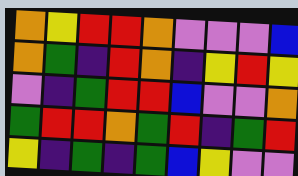[["orange", "yellow", "red", "red", "orange", "violet", "violet", "violet", "blue"], ["orange", "green", "indigo", "red", "orange", "indigo", "yellow", "red", "yellow"], ["violet", "indigo", "green", "red", "red", "blue", "violet", "violet", "orange"], ["green", "red", "red", "orange", "green", "red", "indigo", "green", "red"], ["yellow", "indigo", "green", "indigo", "green", "blue", "yellow", "violet", "violet"]]